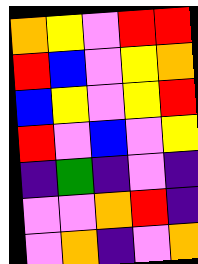[["orange", "yellow", "violet", "red", "red"], ["red", "blue", "violet", "yellow", "orange"], ["blue", "yellow", "violet", "yellow", "red"], ["red", "violet", "blue", "violet", "yellow"], ["indigo", "green", "indigo", "violet", "indigo"], ["violet", "violet", "orange", "red", "indigo"], ["violet", "orange", "indigo", "violet", "orange"]]